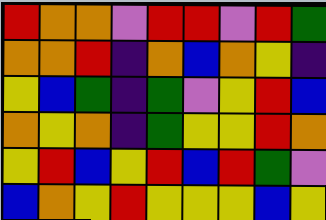[["red", "orange", "orange", "violet", "red", "red", "violet", "red", "green"], ["orange", "orange", "red", "indigo", "orange", "blue", "orange", "yellow", "indigo"], ["yellow", "blue", "green", "indigo", "green", "violet", "yellow", "red", "blue"], ["orange", "yellow", "orange", "indigo", "green", "yellow", "yellow", "red", "orange"], ["yellow", "red", "blue", "yellow", "red", "blue", "red", "green", "violet"], ["blue", "orange", "yellow", "red", "yellow", "yellow", "yellow", "blue", "yellow"]]